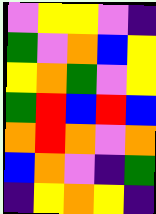[["violet", "yellow", "yellow", "violet", "indigo"], ["green", "violet", "orange", "blue", "yellow"], ["yellow", "orange", "green", "violet", "yellow"], ["green", "red", "blue", "red", "blue"], ["orange", "red", "orange", "violet", "orange"], ["blue", "orange", "violet", "indigo", "green"], ["indigo", "yellow", "orange", "yellow", "indigo"]]